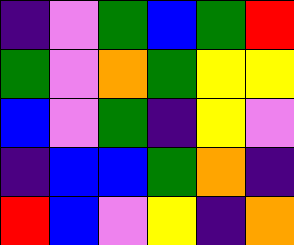[["indigo", "violet", "green", "blue", "green", "red"], ["green", "violet", "orange", "green", "yellow", "yellow"], ["blue", "violet", "green", "indigo", "yellow", "violet"], ["indigo", "blue", "blue", "green", "orange", "indigo"], ["red", "blue", "violet", "yellow", "indigo", "orange"]]